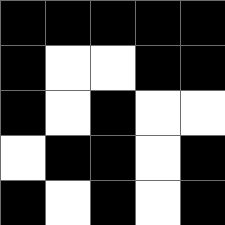[["black", "black", "black", "black", "black"], ["black", "white", "white", "black", "black"], ["black", "white", "black", "white", "white"], ["white", "black", "black", "white", "black"], ["black", "white", "black", "white", "black"]]